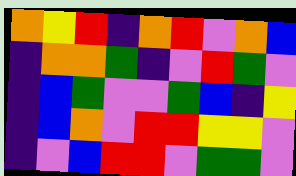[["orange", "yellow", "red", "indigo", "orange", "red", "violet", "orange", "blue"], ["indigo", "orange", "orange", "green", "indigo", "violet", "red", "green", "violet"], ["indigo", "blue", "green", "violet", "violet", "green", "blue", "indigo", "yellow"], ["indigo", "blue", "orange", "violet", "red", "red", "yellow", "yellow", "violet"], ["indigo", "violet", "blue", "red", "red", "violet", "green", "green", "violet"]]